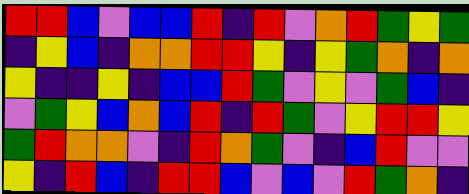[["red", "red", "blue", "violet", "blue", "blue", "red", "indigo", "red", "violet", "orange", "red", "green", "yellow", "green"], ["indigo", "yellow", "blue", "indigo", "orange", "orange", "red", "red", "yellow", "indigo", "yellow", "green", "orange", "indigo", "orange"], ["yellow", "indigo", "indigo", "yellow", "indigo", "blue", "blue", "red", "green", "violet", "yellow", "violet", "green", "blue", "indigo"], ["violet", "green", "yellow", "blue", "orange", "blue", "red", "indigo", "red", "green", "violet", "yellow", "red", "red", "yellow"], ["green", "red", "orange", "orange", "violet", "indigo", "red", "orange", "green", "violet", "indigo", "blue", "red", "violet", "violet"], ["yellow", "indigo", "red", "blue", "indigo", "red", "red", "blue", "violet", "blue", "violet", "red", "green", "orange", "indigo"]]